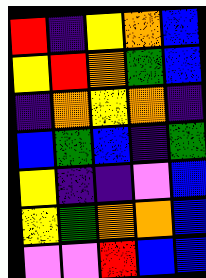[["red", "indigo", "yellow", "orange", "blue"], ["yellow", "red", "orange", "green", "blue"], ["indigo", "orange", "yellow", "orange", "indigo"], ["blue", "green", "blue", "indigo", "green"], ["yellow", "indigo", "indigo", "violet", "blue"], ["yellow", "green", "orange", "orange", "blue"], ["violet", "violet", "red", "blue", "blue"]]